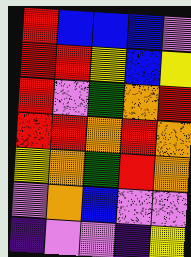[["red", "blue", "blue", "blue", "violet"], ["red", "red", "yellow", "blue", "yellow"], ["red", "violet", "green", "orange", "red"], ["red", "red", "orange", "red", "orange"], ["yellow", "orange", "green", "red", "orange"], ["violet", "orange", "blue", "violet", "violet"], ["indigo", "violet", "violet", "indigo", "yellow"]]